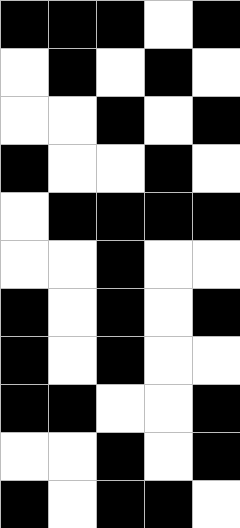[["black", "black", "black", "white", "black"], ["white", "black", "white", "black", "white"], ["white", "white", "black", "white", "black"], ["black", "white", "white", "black", "white"], ["white", "black", "black", "black", "black"], ["white", "white", "black", "white", "white"], ["black", "white", "black", "white", "black"], ["black", "white", "black", "white", "white"], ["black", "black", "white", "white", "black"], ["white", "white", "black", "white", "black"], ["black", "white", "black", "black", "white"]]